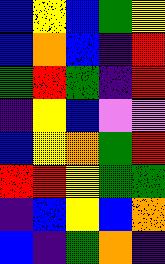[["blue", "yellow", "blue", "green", "yellow"], ["blue", "orange", "blue", "indigo", "red"], ["green", "red", "green", "indigo", "red"], ["indigo", "yellow", "blue", "violet", "violet"], ["blue", "yellow", "orange", "green", "red"], ["red", "red", "yellow", "green", "green"], ["indigo", "blue", "yellow", "blue", "orange"], ["blue", "indigo", "green", "orange", "indigo"]]